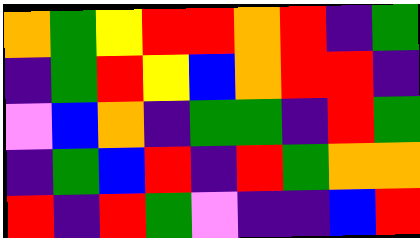[["orange", "green", "yellow", "red", "red", "orange", "red", "indigo", "green"], ["indigo", "green", "red", "yellow", "blue", "orange", "red", "red", "indigo"], ["violet", "blue", "orange", "indigo", "green", "green", "indigo", "red", "green"], ["indigo", "green", "blue", "red", "indigo", "red", "green", "orange", "orange"], ["red", "indigo", "red", "green", "violet", "indigo", "indigo", "blue", "red"]]